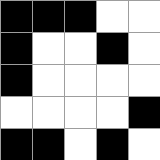[["black", "black", "black", "white", "white"], ["black", "white", "white", "black", "white"], ["black", "white", "white", "white", "white"], ["white", "white", "white", "white", "black"], ["black", "black", "white", "black", "white"]]